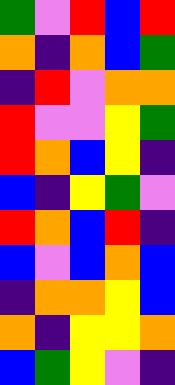[["green", "violet", "red", "blue", "red"], ["orange", "indigo", "orange", "blue", "green"], ["indigo", "red", "violet", "orange", "orange"], ["red", "violet", "violet", "yellow", "green"], ["red", "orange", "blue", "yellow", "indigo"], ["blue", "indigo", "yellow", "green", "violet"], ["red", "orange", "blue", "red", "indigo"], ["blue", "violet", "blue", "orange", "blue"], ["indigo", "orange", "orange", "yellow", "blue"], ["orange", "indigo", "yellow", "yellow", "orange"], ["blue", "green", "yellow", "violet", "indigo"]]